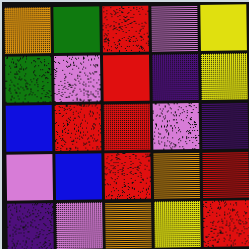[["orange", "green", "red", "violet", "yellow"], ["green", "violet", "red", "indigo", "yellow"], ["blue", "red", "red", "violet", "indigo"], ["violet", "blue", "red", "orange", "red"], ["indigo", "violet", "orange", "yellow", "red"]]